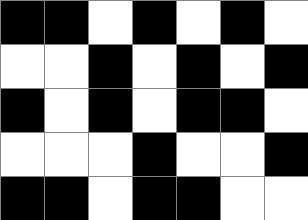[["black", "black", "white", "black", "white", "black", "white"], ["white", "white", "black", "white", "black", "white", "black"], ["black", "white", "black", "white", "black", "black", "white"], ["white", "white", "white", "black", "white", "white", "black"], ["black", "black", "white", "black", "black", "white", "white"]]